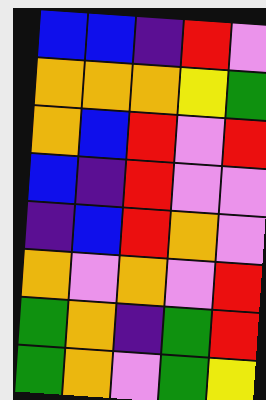[["blue", "blue", "indigo", "red", "violet"], ["orange", "orange", "orange", "yellow", "green"], ["orange", "blue", "red", "violet", "red"], ["blue", "indigo", "red", "violet", "violet"], ["indigo", "blue", "red", "orange", "violet"], ["orange", "violet", "orange", "violet", "red"], ["green", "orange", "indigo", "green", "red"], ["green", "orange", "violet", "green", "yellow"]]